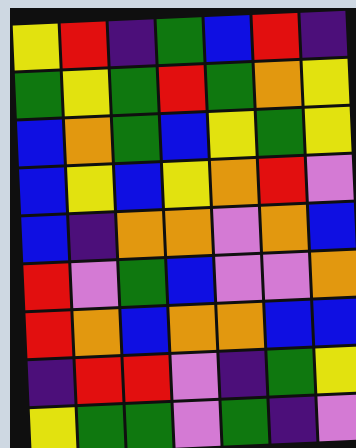[["yellow", "red", "indigo", "green", "blue", "red", "indigo"], ["green", "yellow", "green", "red", "green", "orange", "yellow"], ["blue", "orange", "green", "blue", "yellow", "green", "yellow"], ["blue", "yellow", "blue", "yellow", "orange", "red", "violet"], ["blue", "indigo", "orange", "orange", "violet", "orange", "blue"], ["red", "violet", "green", "blue", "violet", "violet", "orange"], ["red", "orange", "blue", "orange", "orange", "blue", "blue"], ["indigo", "red", "red", "violet", "indigo", "green", "yellow"], ["yellow", "green", "green", "violet", "green", "indigo", "violet"]]